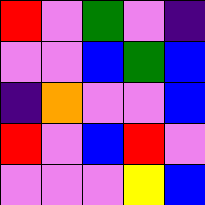[["red", "violet", "green", "violet", "indigo"], ["violet", "violet", "blue", "green", "blue"], ["indigo", "orange", "violet", "violet", "blue"], ["red", "violet", "blue", "red", "violet"], ["violet", "violet", "violet", "yellow", "blue"]]